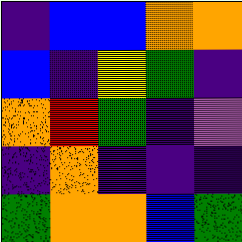[["indigo", "blue", "blue", "orange", "orange"], ["blue", "indigo", "yellow", "green", "indigo"], ["orange", "red", "green", "indigo", "violet"], ["indigo", "orange", "indigo", "indigo", "indigo"], ["green", "orange", "orange", "blue", "green"]]